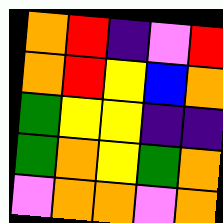[["orange", "red", "indigo", "violet", "red"], ["orange", "red", "yellow", "blue", "orange"], ["green", "yellow", "yellow", "indigo", "indigo"], ["green", "orange", "yellow", "green", "orange"], ["violet", "orange", "orange", "violet", "orange"]]